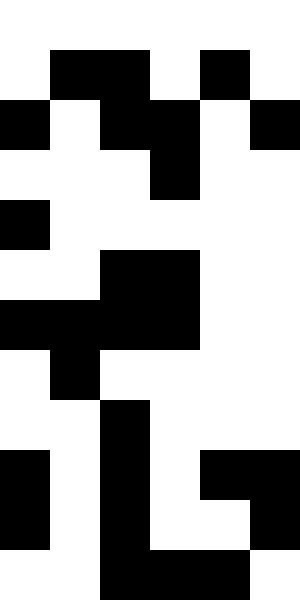[["white", "white", "white", "white", "white", "white"], ["white", "black", "black", "white", "black", "white"], ["black", "white", "black", "black", "white", "black"], ["white", "white", "white", "black", "white", "white"], ["black", "white", "white", "white", "white", "white"], ["white", "white", "black", "black", "white", "white"], ["black", "black", "black", "black", "white", "white"], ["white", "black", "white", "white", "white", "white"], ["white", "white", "black", "white", "white", "white"], ["black", "white", "black", "white", "black", "black"], ["black", "white", "black", "white", "white", "black"], ["white", "white", "black", "black", "black", "white"]]